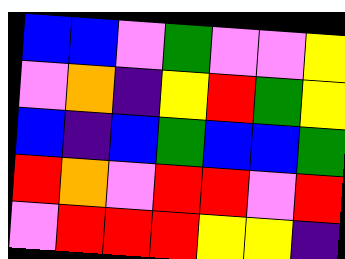[["blue", "blue", "violet", "green", "violet", "violet", "yellow"], ["violet", "orange", "indigo", "yellow", "red", "green", "yellow"], ["blue", "indigo", "blue", "green", "blue", "blue", "green"], ["red", "orange", "violet", "red", "red", "violet", "red"], ["violet", "red", "red", "red", "yellow", "yellow", "indigo"]]